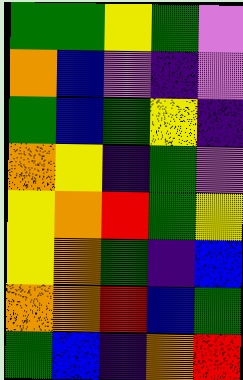[["green", "green", "yellow", "green", "violet"], ["orange", "blue", "violet", "indigo", "violet"], ["green", "blue", "green", "yellow", "indigo"], ["orange", "yellow", "indigo", "green", "violet"], ["yellow", "orange", "red", "green", "yellow"], ["yellow", "orange", "green", "indigo", "blue"], ["orange", "orange", "red", "blue", "green"], ["green", "blue", "indigo", "orange", "red"]]